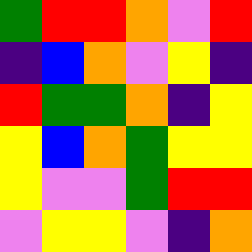[["green", "red", "red", "orange", "violet", "red"], ["indigo", "blue", "orange", "violet", "yellow", "indigo"], ["red", "green", "green", "orange", "indigo", "yellow"], ["yellow", "blue", "orange", "green", "yellow", "yellow"], ["yellow", "violet", "violet", "green", "red", "red"], ["violet", "yellow", "yellow", "violet", "indigo", "orange"]]